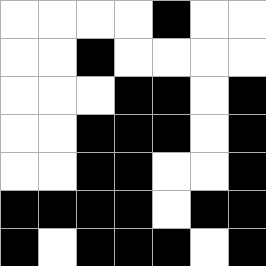[["white", "white", "white", "white", "black", "white", "white"], ["white", "white", "black", "white", "white", "white", "white"], ["white", "white", "white", "black", "black", "white", "black"], ["white", "white", "black", "black", "black", "white", "black"], ["white", "white", "black", "black", "white", "white", "black"], ["black", "black", "black", "black", "white", "black", "black"], ["black", "white", "black", "black", "black", "white", "black"]]